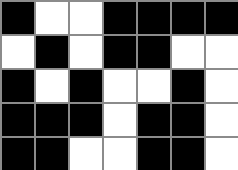[["black", "white", "white", "black", "black", "black", "black"], ["white", "black", "white", "black", "black", "white", "white"], ["black", "white", "black", "white", "white", "black", "white"], ["black", "black", "black", "white", "black", "black", "white"], ["black", "black", "white", "white", "black", "black", "white"]]